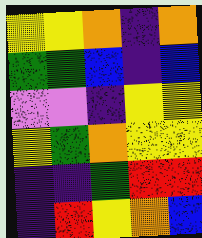[["yellow", "yellow", "orange", "indigo", "orange"], ["green", "green", "blue", "indigo", "blue"], ["violet", "violet", "indigo", "yellow", "yellow"], ["yellow", "green", "orange", "yellow", "yellow"], ["indigo", "indigo", "green", "red", "red"], ["indigo", "red", "yellow", "orange", "blue"]]